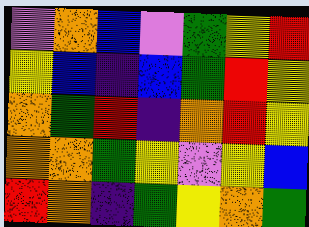[["violet", "orange", "blue", "violet", "green", "yellow", "red"], ["yellow", "blue", "indigo", "blue", "green", "red", "yellow"], ["orange", "green", "red", "indigo", "orange", "red", "yellow"], ["orange", "orange", "green", "yellow", "violet", "yellow", "blue"], ["red", "orange", "indigo", "green", "yellow", "orange", "green"]]